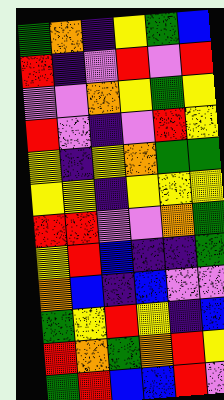[["green", "orange", "indigo", "yellow", "green", "blue"], ["red", "indigo", "violet", "red", "violet", "red"], ["violet", "violet", "orange", "yellow", "green", "yellow"], ["red", "violet", "indigo", "violet", "red", "yellow"], ["yellow", "indigo", "yellow", "orange", "green", "green"], ["yellow", "yellow", "indigo", "yellow", "yellow", "yellow"], ["red", "red", "violet", "violet", "orange", "green"], ["yellow", "red", "blue", "indigo", "indigo", "green"], ["orange", "blue", "indigo", "blue", "violet", "violet"], ["green", "yellow", "red", "yellow", "indigo", "blue"], ["red", "orange", "green", "orange", "red", "yellow"], ["green", "red", "blue", "blue", "red", "violet"]]